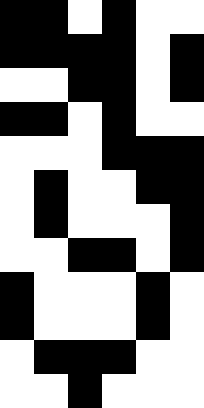[["black", "black", "white", "black", "white", "white"], ["black", "black", "black", "black", "white", "black"], ["white", "white", "black", "black", "white", "black"], ["black", "black", "white", "black", "white", "white"], ["white", "white", "white", "black", "black", "black"], ["white", "black", "white", "white", "black", "black"], ["white", "black", "white", "white", "white", "black"], ["white", "white", "black", "black", "white", "black"], ["black", "white", "white", "white", "black", "white"], ["black", "white", "white", "white", "black", "white"], ["white", "black", "black", "black", "white", "white"], ["white", "white", "black", "white", "white", "white"]]